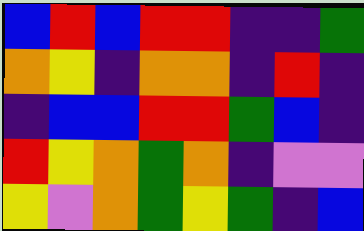[["blue", "red", "blue", "red", "red", "indigo", "indigo", "green"], ["orange", "yellow", "indigo", "orange", "orange", "indigo", "red", "indigo"], ["indigo", "blue", "blue", "red", "red", "green", "blue", "indigo"], ["red", "yellow", "orange", "green", "orange", "indigo", "violet", "violet"], ["yellow", "violet", "orange", "green", "yellow", "green", "indigo", "blue"]]